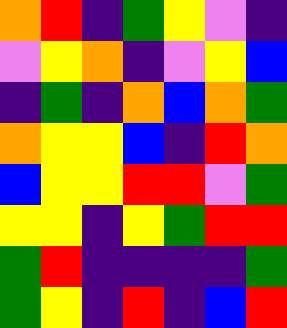[["orange", "red", "indigo", "green", "yellow", "violet", "indigo"], ["violet", "yellow", "orange", "indigo", "violet", "yellow", "blue"], ["indigo", "green", "indigo", "orange", "blue", "orange", "green"], ["orange", "yellow", "yellow", "blue", "indigo", "red", "orange"], ["blue", "yellow", "yellow", "red", "red", "violet", "green"], ["yellow", "yellow", "indigo", "yellow", "green", "red", "red"], ["green", "red", "indigo", "indigo", "indigo", "indigo", "green"], ["green", "yellow", "indigo", "red", "indigo", "blue", "red"]]